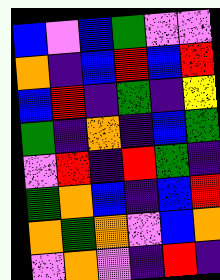[["blue", "violet", "blue", "green", "violet", "violet"], ["orange", "indigo", "blue", "red", "blue", "red"], ["blue", "red", "indigo", "green", "indigo", "yellow"], ["green", "indigo", "orange", "indigo", "blue", "green"], ["violet", "red", "indigo", "red", "green", "indigo"], ["green", "orange", "blue", "indigo", "blue", "red"], ["orange", "green", "orange", "violet", "blue", "orange"], ["violet", "orange", "violet", "indigo", "red", "indigo"]]